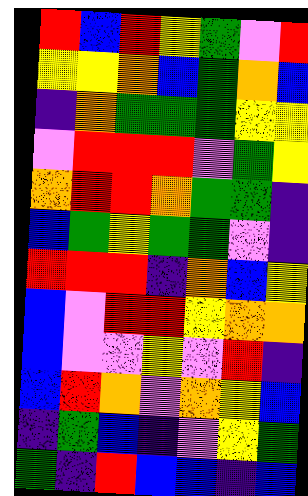[["red", "blue", "red", "yellow", "green", "violet", "red"], ["yellow", "yellow", "orange", "blue", "green", "orange", "blue"], ["indigo", "orange", "green", "green", "green", "yellow", "yellow"], ["violet", "red", "red", "red", "violet", "green", "yellow"], ["orange", "red", "red", "orange", "green", "green", "indigo"], ["blue", "green", "yellow", "green", "green", "violet", "indigo"], ["red", "red", "red", "indigo", "orange", "blue", "yellow"], ["blue", "violet", "red", "red", "yellow", "orange", "orange"], ["blue", "violet", "violet", "yellow", "violet", "red", "indigo"], ["blue", "red", "orange", "violet", "orange", "yellow", "blue"], ["indigo", "green", "blue", "indigo", "violet", "yellow", "green"], ["green", "indigo", "red", "blue", "blue", "indigo", "blue"]]